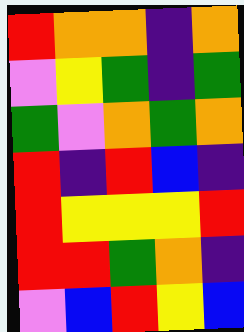[["red", "orange", "orange", "indigo", "orange"], ["violet", "yellow", "green", "indigo", "green"], ["green", "violet", "orange", "green", "orange"], ["red", "indigo", "red", "blue", "indigo"], ["red", "yellow", "yellow", "yellow", "red"], ["red", "red", "green", "orange", "indigo"], ["violet", "blue", "red", "yellow", "blue"]]